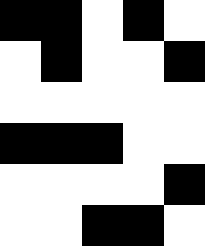[["black", "black", "white", "black", "white"], ["white", "black", "white", "white", "black"], ["white", "white", "white", "white", "white"], ["black", "black", "black", "white", "white"], ["white", "white", "white", "white", "black"], ["white", "white", "black", "black", "white"]]